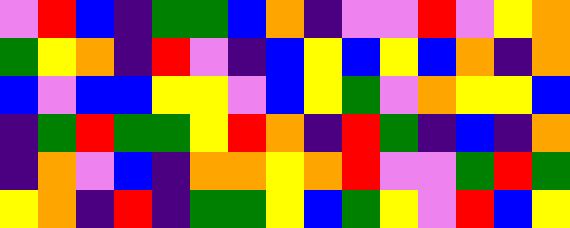[["violet", "red", "blue", "indigo", "green", "green", "blue", "orange", "indigo", "violet", "violet", "red", "violet", "yellow", "orange"], ["green", "yellow", "orange", "indigo", "red", "violet", "indigo", "blue", "yellow", "blue", "yellow", "blue", "orange", "indigo", "orange"], ["blue", "violet", "blue", "blue", "yellow", "yellow", "violet", "blue", "yellow", "green", "violet", "orange", "yellow", "yellow", "blue"], ["indigo", "green", "red", "green", "green", "yellow", "red", "orange", "indigo", "red", "green", "indigo", "blue", "indigo", "orange"], ["indigo", "orange", "violet", "blue", "indigo", "orange", "orange", "yellow", "orange", "red", "violet", "violet", "green", "red", "green"], ["yellow", "orange", "indigo", "red", "indigo", "green", "green", "yellow", "blue", "green", "yellow", "violet", "red", "blue", "yellow"]]